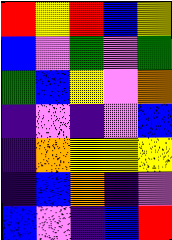[["red", "yellow", "red", "blue", "yellow"], ["blue", "violet", "green", "violet", "green"], ["green", "blue", "yellow", "violet", "orange"], ["indigo", "violet", "indigo", "violet", "blue"], ["indigo", "orange", "yellow", "yellow", "yellow"], ["indigo", "blue", "orange", "indigo", "violet"], ["blue", "violet", "indigo", "blue", "red"]]